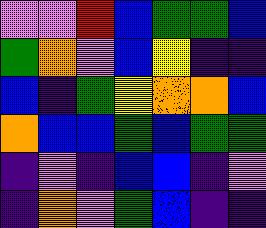[["violet", "violet", "red", "blue", "green", "green", "blue"], ["green", "orange", "violet", "blue", "yellow", "indigo", "indigo"], ["blue", "indigo", "green", "yellow", "orange", "orange", "blue"], ["orange", "blue", "blue", "green", "blue", "green", "green"], ["indigo", "violet", "indigo", "blue", "blue", "indigo", "violet"], ["indigo", "orange", "violet", "green", "blue", "indigo", "indigo"]]